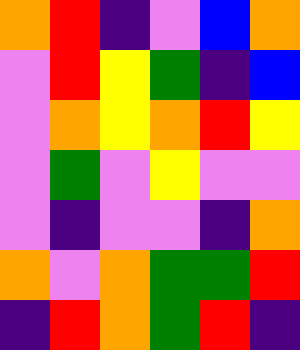[["orange", "red", "indigo", "violet", "blue", "orange"], ["violet", "red", "yellow", "green", "indigo", "blue"], ["violet", "orange", "yellow", "orange", "red", "yellow"], ["violet", "green", "violet", "yellow", "violet", "violet"], ["violet", "indigo", "violet", "violet", "indigo", "orange"], ["orange", "violet", "orange", "green", "green", "red"], ["indigo", "red", "orange", "green", "red", "indigo"]]